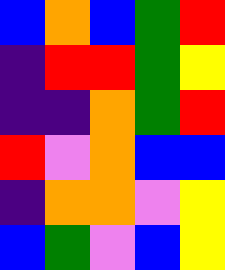[["blue", "orange", "blue", "green", "red"], ["indigo", "red", "red", "green", "yellow"], ["indigo", "indigo", "orange", "green", "red"], ["red", "violet", "orange", "blue", "blue"], ["indigo", "orange", "orange", "violet", "yellow"], ["blue", "green", "violet", "blue", "yellow"]]